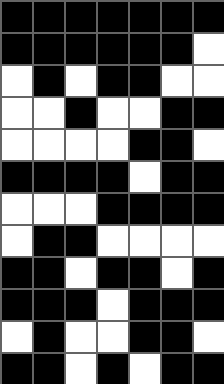[["black", "black", "black", "black", "black", "black", "black"], ["black", "black", "black", "black", "black", "black", "white"], ["white", "black", "white", "black", "black", "white", "white"], ["white", "white", "black", "white", "white", "black", "black"], ["white", "white", "white", "white", "black", "black", "white"], ["black", "black", "black", "black", "white", "black", "black"], ["white", "white", "white", "black", "black", "black", "black"], ["white", "black", "black", "white", "white", "white", "white"], ["black", "black", "white", "black", "black", "white", "black"], ["black", "black", "black", "white", "black", "black", "black"], ["white", "black", "white", "white", "black", "black", "white"], ["black", "black", "white", "black", "white", "black", "black"]]